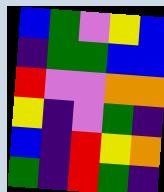[["blue", "green", "violet", "yellow", "blue"], ["indigo", "green", "green", "blue", "blue"], ["red", "violet", "violet", "orange", "orange"], ["yellow", "indigo", "violet", "green", "indigo"], ["blue", "indigo", "red", "yellow", "orange"], ["green", "indigo", "red", "green", "indigo"]]